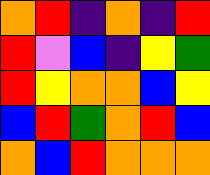[["orange", "red", "indigo", "orange", "indigo", "red"], ["red", "violet", "blue", "indigo", "yellow", "green"], ["red", "yellow", "orange", "orange", "blue", "yellow"], ["blue", "red", "green", "orange", "red", "blue"], ["orange", "blue", "red", "orange", "orange", "orange"]]